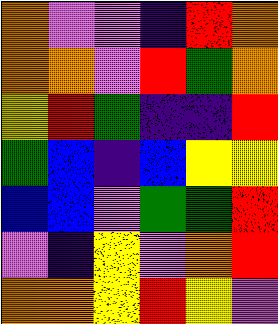[["orange", "violet", "violet", "indigo", "red", "orange"], ["orange", "orange", "violet", "red", "green", "orange"], ["yellow", "red", "green", "indigo", "indigo", "red"], ["green", "blue", "indigo", "blue", "yellow", "yellow"], ["blue", "blue", "violet", "green", "green", "red"], ["violet", "indigo", "yellow", "violet", "orange", "red"], ["orange", "orange", "yellow", "red", "yellow", "violet"]]